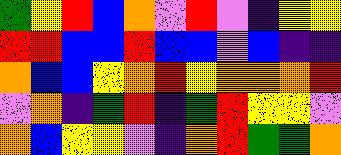[["green", "yellow", "red", "blue", "orange", "violet", "red", "violet", "indigo", "yellow", "yellow"], ["red", "red", "blue", "blue", "red", "blue", "blue", "violet", "blue", "indigo", "indigo"], ["orange", "blue", "blue", "yellow", "orange", "red", "yellow", "orange", "orange", "orange", "red"], ["violet", "orange", "indigo", "green", "red", "indigo", "green", "red", "yellow", "yellow", "violet"], ["orange", "blue", "yellow", "yellow", "violet", "indigo", "orange", "red", "green", "green", "orange"]]